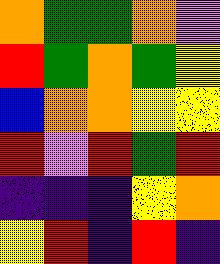[["orange", "green", "green", "orange", "violet"], ["red", "green", "orange", "green", "yellow"], ["blue", "orange", "orange", "yellow", "yellow"], ["red", "violet", "red", "green", "red"], ["indigo", "indigo", "indigo", "yellow", "orange"], ["yellow", "red", "indigo", "red", "indigo"]]